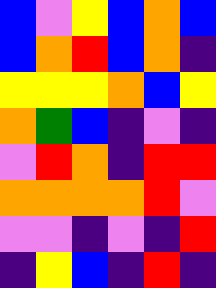[["blue", "violet", "yellow", "blue", "orange", "blue"], ["blue", "orange", "red", "blue", "orange", "indigo"], ["yellow", "yellow", "yellow", "orange", "blue", "yellow"], ["orange", "green", "blue", "indigo", "violet", "indigo"], ["violet", "red", "orange", "indigo", "red", "red"], ["orange", "orange", "orange", "orange", "red", "violet"], ["violet", "violet", "indigo", "violet", "indigo", "red"], ["indigo", "yellow", "blue", "indigo", "red", "indigo"]]